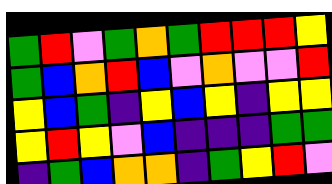[["green", "red", "violet", "green", "orange", "green", "red", "red", "red", "yellow"], ["green", "blue", "orange", "red", "blue", "violet", "orange", "violet", "violet", "red"], ["yellow", "blue", "green", "indigo", "yellow", "blue", "yellow", "indigo", "yellow", "yellow"], ["yellow", "red", "yellow", "violet", "blue", "indigo", "indigo", "indigo", "green", "green"], ["indigo", "green", "blue", "orange", "orange", "indigo", "green", "yellow", "red", "violet"]]